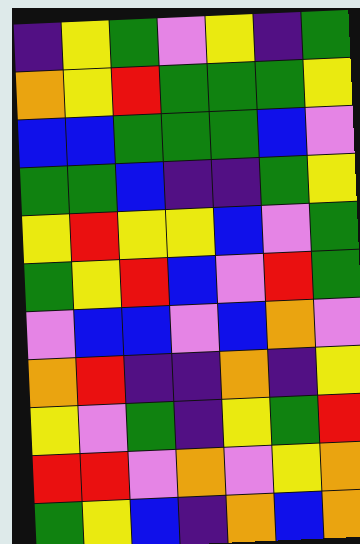[["indigo", "yellow", "green", "violet", "yellow", "indigo", "green"], ["orange", "yellow", "red", "green", "green", "green", "yellow"], ["blue", "blue", "green", "green", "green", "blue", "violet"], ["green", "green", "blue", "indigo", "indigo", "green", "yellow"], ["yellow", "red", "yellow", "yellow", "blue", "violet", "green"], ["green", "yellow", "red", "blue", "violet", "red", "green"], ["violet", "blue", "blue", "violet", "blue", "orange", "violet"], ["orange", "red", "indigo", "indigo", "orange", "indigo", "yellow"], ["yellow", "violet", "green", "indigo", "yellow", "green", "red"], ["red", "red", "violet", "orange", "violet", "yellow", "orange"], ["green", "yellow", "blue", "indigo", "orange", "blue", "orange"]]